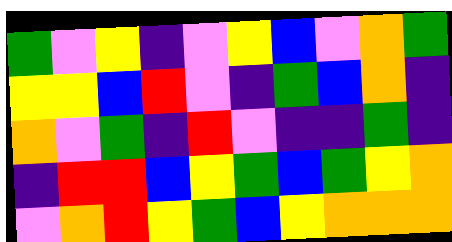[["green", "violet", "yellow", "indigo", "violet", "yellow", "blue", "violet", "orange", "green"], ["yellow", "yellow", "blue", "red", "violet", "indigo", "green", "blue", "orange", "indigo"], ["orange", "violet", "green", "indigo", "red", "violet", "indigo", "indigo", "green", "indigo"], ["indigo", "red", "red", "blue", "yellow", "green", "blue", "green", "yellow", "orange"], ["violet", "orange", "red", "yellow", "green", "blue", "yellow", "orange", "orange", "orange"]]